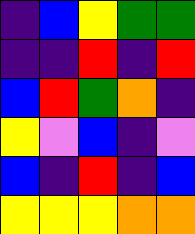[["indigo", "blue", "yellow", "green", "green"], ["indigo", "indigo", "red", "indigo", "red"], ["blue", "red", "green", "orange", "indigo"], ["yellow", "violet", "blue", "indigo", "violet"], ["blue", "indigo", "red", "indigo", "blue"], ["yellow", "yellow", "yellow", "orange", "orange"]]